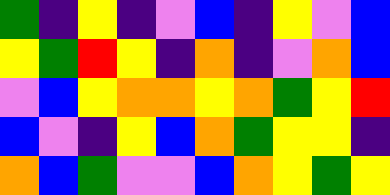[["green", "indigo", "yellow", "indigo", "violet", "blue", "indigo", "yellow", "violet", "blue"], ["yellow", "green", "red", "yellow", "indigo", "orange", "indigo", "violet", "orange", "blue"], ["violet", "blue", "yellow", "orange", "orange", "yellow", "orange", "green", "yellow", "red"], ["blue", "violet", "indigo", "yellow", "blue", "orange", "green", "yellow", "yellow", "indigo"], ["orange", "blue", "green", "violet", "violet", "blue", "orange", "yellow", "green", "yellow"]]